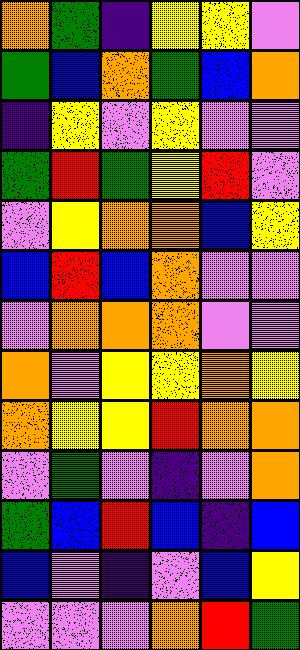[["orange", "green", "indigo", "yellow", "yellow", "violet"], ["green", "blue", "orange", "green", "blue", "orange"], ["indigo", "yellow", "violet", "yellow", "violet", "violet"], ["green", "red", "green", "yellow", "red", "violet"], ["violet", "yellow", "orange", "orange", "blue", "yellow"], ["blue", "red", "blue", "orange", "violet", "violet"], ["violet", "orange", "orange", "orange", "violet", "violet"], ["orange", "violet", "yellow", "yellow", "orange", "yellow"], ["orange", "yellow", "yellow", "red", "orange", "orange"], ["violet", "green", "violet", "indigo", "violet", "orange"], ["green", "blue", "red", "blue", "indigo", "blue"], ["blue", "violet", "indigo", "violet", "blue", "yellow"], ["violet", "violet", "violet", "orange", "red", "green"]]